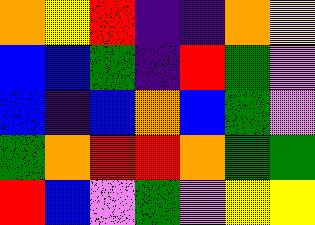[["orange", "yellow", "red", "indigo", "indigo", "orange", "yellow"], ["blue", "blue", "green", "indigo", "red", "green", "violet"], ["blue", "indigo", "blue", "orange", "blue", "green", "violet"], ["green", "orange", "red", "red", "orange", "green", "green"], ["red", "blue", "violet", "green", "violet", "yellow", "yellow"]]